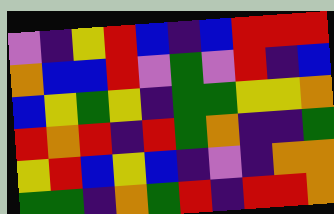[["violet", "indigo", "yellow", "red", "blue", "indigo", "blue", "red", "red", "red"], ["orange", "blue", "blue", "red", "violet", "green", "violet", "red", "indigo", "blue"], ["blue", "yellow", "green", "yellow", "indigo", "green", "green", "yellow", "yellow", "orange"], ["red", "orange", "red", "indigo", "red", "green", "orange", "indigo", "indigo", "green"], ["yellow", "red", "blue", "yellow", "blue", "indigo", "violet", "indigo", "orange", "orange"], ["green", "green", "indigo", "orange", "green", "red", "indigo", "red", "red", "orange"]]